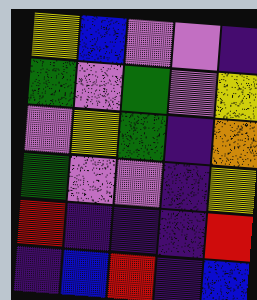[["yellow", "blue", "violet", "violet", "indigo"], ["green", "violet", "green", "violet", "yellow"], ["violet", "yellow", "green", "indigo", "orange"], ["green", "violet", "violet", "indigo", "yellow"], ["red", "indigo", "indigo", "indigo", "red"], ["indigo", "blue", "red", "indigo", "blue"]]